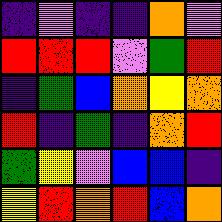[["indigo", "violet", "indigo", "indigo", "orange", "violet"], ["red", "red", "red", "violet", "green", "red"], ["indigo", "green", "blue", "orange", "yellow", "orange"], ["red", "indigo", "green", "indigo", "orange", "red"], ["green", "yellow", "violet", "blue", "blue", "indigo"], ["yellow", "red", "orange", "red", "blue", "orange"]]